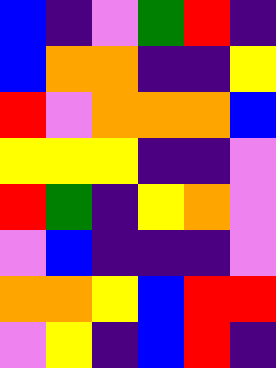[["blue", "indigo", "violet", "green", "red", "indigo"], ["blue", "orange", "orange", "indigo", "indigo", "yellow"], ["red", "violet", "orange", "orange", "orange", "blue"], ["yellow", "yellow", "yellow", "indigo", "indigo", "violet"], ["red", "green", "indigo", "yellow", "orange", "violet"], ["violet", "blue", "indigo", "indigo", "indigo", "violet"], ["orange", "orange", "yellow", "blue", "red", "red"], ["violet", "yellow", "indigo", "blue", "red", "indigo"]]